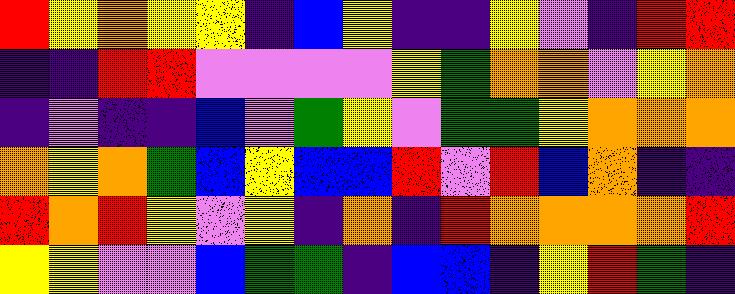[["red", "yellow", "orange", "yellow", "yellow", "indigo", "blue", "yellow", "indigo", "indigo", "yellow", "violet", "indigo", "red", "red"], ["indigo", "indigo", "red", "red", "violet", "violet", "violet", "violet", "yellow", "green", "orange", "orange", "violet", "yellow", "orange"], ["indigo", "violet", "indigo", "indigo", "blue", "violet", "green", "yellow", "violet", "green", "green", "yellow", "orange", "orange", "orange"], ["orange", "yellow", "orange", "green", "blue", "yellow", "blue", "blue", "red", "violet", "red", "blue", "orange", "indigo", "indigo"], ["red", "orange", "red", "yellow", "violet", "yellow", "indigo", "orange", "indigo", "red", "orange", "orange", "orange", "orange", "red"], ["yellow", "yellow", "violet", "violet", "blue", "green", "green", "indigo", "blue", "blue", "indigo", "yellow", "red", "green", "indigo"]]